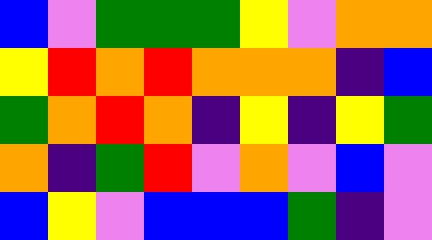[["blue", "violet", "green", "green", "green", "yellow", "violet", "orange", "orange"], ["yellow", "red", "orange", "red", "orange", "orange", "orange", "indigo", "blue"], ["green", "orange", "red", "orange", "indigo", "yellow", "indigo", "yellow", "green"], ["orange", "indigo", "green", "red", "violet", "orange", "violet", "blue", "violet"], ["blue", "yellow", "violet", "blue", "blue", "blue", "green", "indigo", "violet"]]